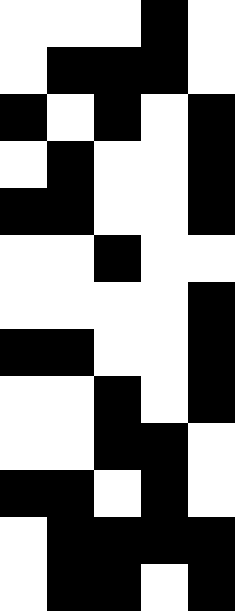[["white", "white", "white", "black", "white"], ["white", "black", "black", "black", "white"], ["black", "white", "black", "white", "black"], ["white", "black", "white", "white", "black"], ["black", "black", "white", "white", "black"], ["white", "white", "black", "white", "white"], ["white", "white", "white", "white", "black"], ["black", "black", "white", "white", "black"], ["white", "white", "black", "white", "black"], ["white", "white", "black", "black", "white"], ["black", "black", "white", "black", "white"], ["white", "black", "black", "black", "black"], ["white", "black", "black", "white", "black"]]